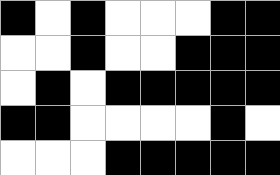[["black", "white", "black", "white", "white", "white", "black", "black"], ["white", "white", "black", "white", "white", "black", "black", "black"], ["white", "black", "white", "black", "black", "black", "black", "black"], ["black", "black", "white", "white", "white", "white", "black", "white"], ["white", "white", "white", "black", "black", "black", "black", "black"]]